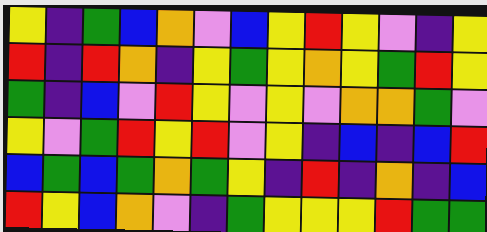[["yellow", "indigo", "green", "blue", "orange", "violet", "blue", "yellow", "red", "yellow", "violet", "indigo", "yellow"], ["red", "indigo", "red", "orange", "indigo", "yellow", "green", "yellow", "orange", "yellow", "green", "red", "yellow"], ["green", "indigo", "blue", "violet", "red", "yellow", "violet", "yellow", "violet", "orange", "orange", "green", "violet"], ["yellow", "violet", "green", "red", "yellow", "red", "violet", "yellow", "indigo", "blue", "indigo", "blue", "red"], ["blue", "green", "blue", "green", "orange", "green", "yellow", "indigo", "red", "indigo", "orange", "indigo", "blue"], ["red", "yellow", "blue", "orange", "violet", "indigo", "green", "yellow", "yellow", "yellow", "red", "green", "green"]]